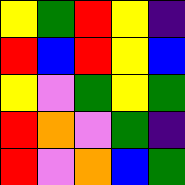[["yellow", "green", "red", "yellow", "indigo"], ["red", "blue", "red", "yellow", "blue"], ["yellow", "violet", "green", "yellow", "green"], ["red", "orange", "violet", "green", "indigo"], ["red", "violet", "orange", "blue", "green"]]